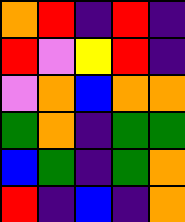[["orange", "red", "indigo", "red", "indigo"], ["red", "violet", "yellow", "red", "indigo"], ["violet", "orange", "blue", "orange", "orange"], ["green", "orange", "indigo", "green", "green"], ["blue", "green", "indigo", "green", "orange"], ["red", "indigo", "blue", "indigo", "orange"]]